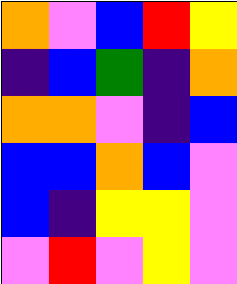[["orange", "violet", "blue", "red", "yellow"], ["indigo", "blue", "green", "indigo", "orange"], ["orange", "orange", "violet", "indigo", "blue"], ["blue", "blue", "orange", "blue", "violet"], ["blue", "indigo", "yellow", "yellow", "violet"], ["violet", "red", "violet", "yellow", "violet"]]